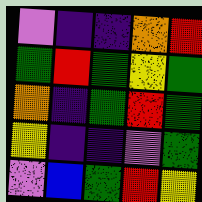[["violet", "indigo", "indigo", "orange", "red"], ["green", "red", "green", "yellow", "green"], ["orange", "indigo", "green", "red", "green"], ["yellow", "indigo", "indigo", "violet", "green"], ["violet", "blue", "green", "red", "yellow"]]